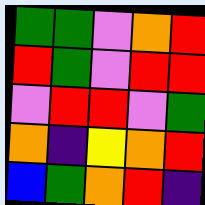[["green", "green", "violet", "orange", "red"], ["red", "green", "violet", "red", "red"], ["violet", "red", "red", "violet", "green"], ["orange", "indigo", "yellow", "orange", "red"], ["blue", "green", "orange", "red", "indigo"]]